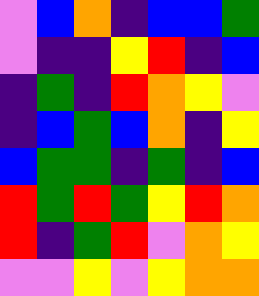[["violet", "blue", "orange", "indigo", "blue", "blue", "green"], ["violet", "indigo", "indigo", "yellow", "red", "indigo", "blue"], ["indigo", "green", "indigo", "red", "orange", "yellow", "violet"], ["indigo", "blue", "green", "blue", "orange", "indigo", "yellow"], ["blue", "green", "green", "indigo", "green", "indigo", "blue"], ["red", "green", "red", "green", "yellow", "red", "orange"], ["red", "indigo", "green", "red", "violet", "orange", "yellow"], ["violet", "violet", "yellow", "violet", "yellow", "orange", "orange"]]